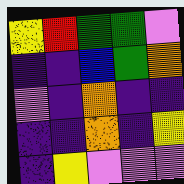[["yellow", "red", "green", "green", "violet"], ["indigo", "indigo", "blue", "green", "orange"], ["violet", "indigo", "orange", "indigo", "indigo"], ["indigo", "indigo", "orange", "indigo", "yellow"], ["indigo", "yellow", "violet", "violet", "violet"]]